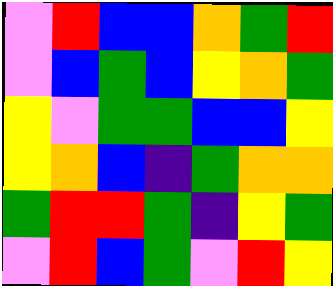[["violet", "red", "blue", "blue", "orange", "green", "red"], ["violet", "blue", "green", "blue", "yellow", "orange", "green"], ["yellow", "violet", "green", "green", "blue", "blue", "yellow"], ["yellow", "orange", "blue", "indigo", "green", "orange", "orange"], ["green", "red", "red", "green", "indigo", "yellow", "green"], ["violet", "red", "blue", "green", "violet", "red", "yellow"]]